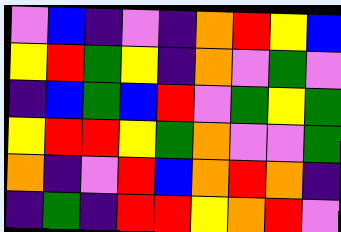[["violet", "blue", "indigo", "violet", "indigo", "orange", "red", "yellow", "blue"], ["yellow", "red", "green", "yellow", "indigo", "orange", "violet", "green", "violet"], ["indigo", "blue", "green", "blue", "red", "violet", "green", "yellow", "green"], ["yellow", "red", "red", "yellow", "green", "orange", "violet", "violet", "green"], ["orange", "indigo", "violet", "red", "blue", "orange", "red", "orange", "indigo"], ["indigo", "green", "indigo", "red", "red", "yellow", "orange", "red", "violet"]]